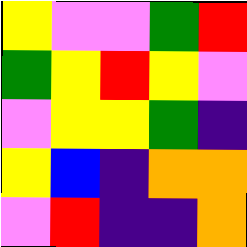[["yellow", "violet", "violet", "green", "red"], ["green", "yellow", "red", "yellow", "violet"], ["violet", "yellow", "yellow", "green", "indigo"], ["yellow", "blue", "indigo", "orange", "orange"], ["violet", "red", "indigo", "indigo", "orange"]]